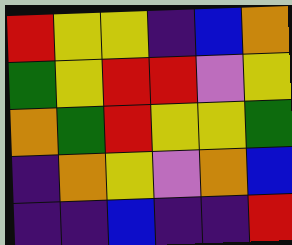[["red", "yellow", "yellow", "indigo", "blue", "orange"], ["green", "yellow", "red", "red", "violet", "yellow"], ["orange", "green", "red", "yellow", "yellow", "green"], ["indigo", "orange", "yellow", "violet", "orange", "blue"], ["indigo", "indigo", "blue", "indigo", "indigo", "red"]]